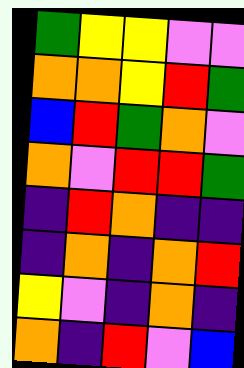[["green", "yellow", "yellow", "violet", "violet"], ["orange", "orange", "yellow", "red", "green"], ["blue", "red", "green", "orange", "violet"], ["orange", "violet", "red", "red", "green"], ["indigo", "red", "orange", "indigo", "indigo"], ["indigo", "orange", "indigo", "orange", "red"], ["yellow", "violet", "indigo", "orange", "indigo"], ["orange", "indigo", "red", "violet", "blue"]]